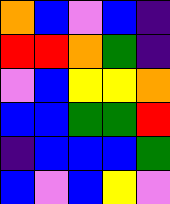[["orange", "blue", "violet", "blue", "indigo"], ["red", "red", "orange", "green", "indigo"], ["violet", "blue", "yellow", "yellow", "orange"], ["blue", "blue", "green", "green", "red"], ["indigo", "blue", "blue", "blue", "green"], ["blue", "violet", "blue", "yellow", "violet"]]